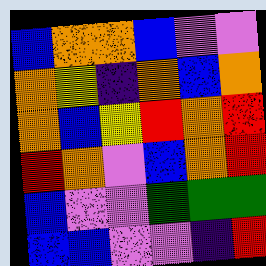[["blue", "orange", "orange", "blue", "violet", "violet"], ["orange", "yellow", "indigo", "orange", "blue", "orange"], ["orange", "blue", "yellow", "red", "orange", "red"], ["red", "orange", "violet", "blue", "orange", "red"], ["blue", "violet", "violet", "green", "green", "green"], ["blue", "blue", "violet", "violet", "indigo", "red"]]